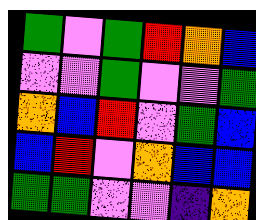[["green", "violet", "green", "red", "orange", "blue"], ["violet", "violet", "green", "violet", "violet", "green"], ["orange", "blue", "red", "violet", "green", "blue"], ["blue", "red", "violet", "orange", "blue", "blue"], ["green", "green", "violet", "violet", "indigo", "orange"]]